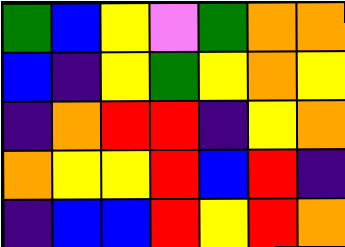[["green", "blue", "yellow", "violet", "green", "orange", "orange"], ["blue", "indigo", "yellow", "green", "yellow", "orange", "yellow"], ["indigo", "orange", "red", "red", "indigo", "yellow", "orange"], ["orange", "yellow", "yellow", "red", "blue", "red", "indigo"], ["indigo", "blue", "blue", "red", "yellow", "red", "orange"]]